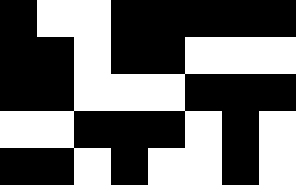[["black", "white", "white", "black", "black", "black", "black", "black"], ["black", "black", "white", "black", "black", "white", "white", "white"], ["black", "black", "white", "white", "white", "black", "black", "black"], ["white", "white", "black", "black", "black", "white", "black", "white"], ["black", "black", "white", "black", "white", "white", "black", "white"]]